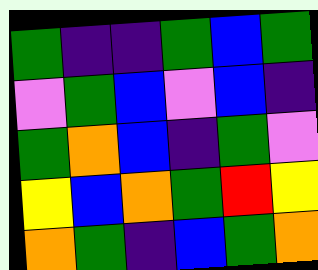[["green", "indigo", "indigo", "green", "blue", "green"], ["violet", "green", "blue", "violet", "blue", "indigo"], ["green", "orange", "blue", "indigo", "green", "violet"], ["yellow", "blue", "orange", "green", "red", "yellow"], ["orange", "green", "indigo", "blue", "green", "orange"]]